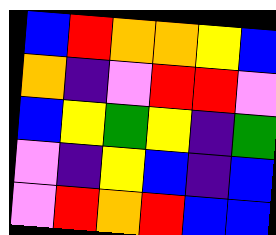[["blue", "red", "orange", "orange", "yellow", "blue"], ["orange", "indigo", "violet", "red", "red", "violet"], ["blue", "yellow", "green", "yellow", "indigo", "green"], ["violet", "indigo", "yellow", "blue", "indigo", "blue"], ["violet", "red", "orange", "red", "blue", "blue"]]